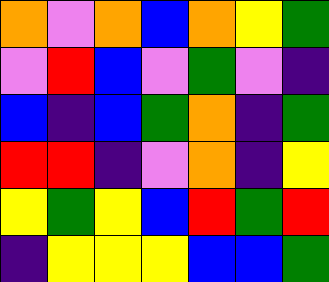[["orange", "violet", "orange", "blue", "orange", "yellow", "green"], ["violet", "red", "blue", "violet", "green", "violet", "indigo"], ["blue", "indigo", "blue", "green", "orange", "indigo", "green"], ["red", "red", "indigo", "violet", "orange", "indigo", "yellow"], ["yellow", "green", "yellow", "blue", "red", "green", "red"], ["indigo", "yellow", "yellow", "yellow", "blue", "blue", "green"]]